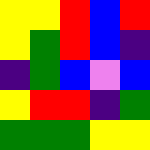[["yellow", "yellow", "red", "blue", "red"], ["yellow", "green", "red", "blue", "indigo"], ["indigo", "green", "blue", "violet", "blue"], ["yellow", "red", "red", "indigo", "green"], ["green", "green", "green", "yellow", "yellow"]]